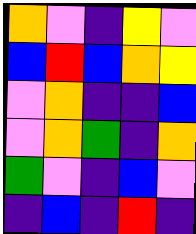[["orange", "violet", "indigo", "yellow", "violet"], ["blue", "red", "blue", "orange", "yellow"], ["violet", "orange", "indigo", "indigo", "blue"], ["violet", "orange", "green", "indigo", "orange"], ["green", "violet", "indigo", "blue", "violet"], ["indigo", "blue", "indigo", "red", "indigo"]]